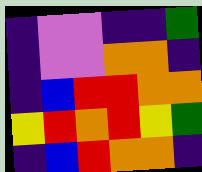[["indigo", "violet", "violet", "indigo", "indigo", "green"], ["indigo", "violet", "violet", "orange", "orange", "indigo"], ["indigo", "blue", "red", "red", "orange", "orange"], ["yellow", "red", "orange", "red", "yellow", "green"], ["indigo", "blue", "red", "orange", "orange", "indigo"]]